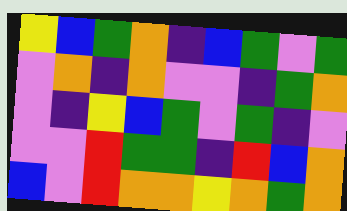[["yellow", "blue", "green", "orange", "indigo", "blue", "green", "violet", "green"], ["violet", "orange", "indigo", "orange", "violet", "violet", "indigo", "green", "orange"], ["violet", "indigo", "yellow", "blue", "green", "violet", "green", "indigo", "violet"], ["violet", "violet", "red", "green", "green", "indigo", "red", "blue", "orange"], ["blue", "violet", "red", "orange", "orange", "yellow", "orange", "green", "orange"]]